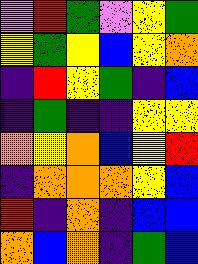[["violet", "red", "green", "violet", "yellow", "green"], ["yellow", "green", "yellow", "blue", "yellow", "orange"], ["indigo", "red", "yellow", "green", "indigo", "blue"], ["indigo", "green", "indigo", "indigo", "yellow", "yellow"], ["orange", "yellow", "orange", "blue", "yellow", "red"], ["indigo", "orange", "orange", "orange", "yellow", "blue"], ["red", "indigo", "orange", "indigo", "blue", "blue"], ["orange", "blue", "orange", "indigo", "green", "blue"]]